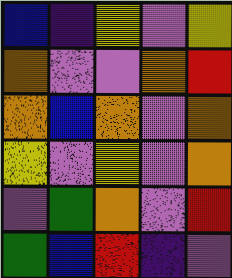[["blue", "indigo", "yellow", "violet", "yellow"], ["orange", "violet", "violet", "orange", "red"], ["orange", "blue", "orange", "violet", "orange"], ["yellow", "violet", "yellow", "violet", "orange"], ["violet", "green", "orange", "violet", "red"], ["green", "blue", "red", "indigo", "violet"]]